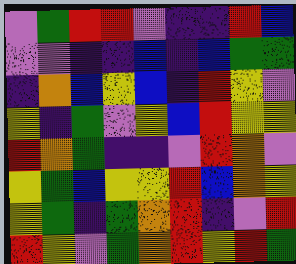[["violet", "green", "red", "red", "violet", "indigo", "indigo", "red", "blue"], ["violet", "violet", "indigo", "indigo", "blue", "indigo", "blue", "green", "green"], ["indigo", "orange", "blue", "yellow", "blue", "indigo", "red", "yellow", "violet"], ["yellow", "indigo", "green", "violet", "yellow", "blue", "red", "yellow", "yellow"], ["red", "orange", "green", "indigo", "indigo", "violet", "red", "orange", "violet"], ["yellow", "green", "blue", "yellow", "yellow", "red", "blue", "orange", "yellow"], ["yellow", "green", "indigo", "green", "orange", "red", "indigo", "violet", "red"], ["red", "yellow", "violet", "green", "orange", "red", "yellow", "red", "green"]]